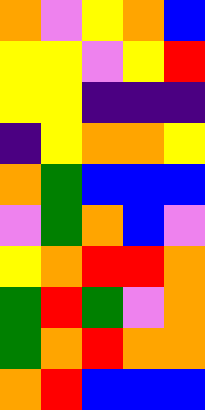[["orange", "violet", "yellow", "orange", "blue"], ["yellow", "yellow", "violet", "yellow", "red"], ["yellow", "yellow", "indigo", "indigo", "indigo"], ["indigo", "yellow", "orange", "orange", "yellow"], ["orange", "green", "blue", "blue", "blue"], ["violet", "green", "orange", "blue", "violet"], ["yellow", "orange", "red", "red", "orange"], ["green", "red", "green", "violet", "orange"], ["green", "orange", "red", "orange", "orange"], ["orange", "red", "blue", "blue", "blue"]]